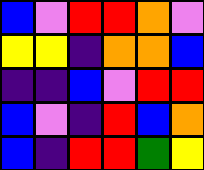[["blue", "violet", "red", "red", "orange", "violet"], ["yellow", "yellow", "indigo", "orange", "orange", "blue"], ["indigo", "indigo", "blue", "violet", "red", "red"], ["blue", "violet", "indigo", "red", "blue", "orange"], ["blue", "indigo", "red", "red", "green", "yellow"]]